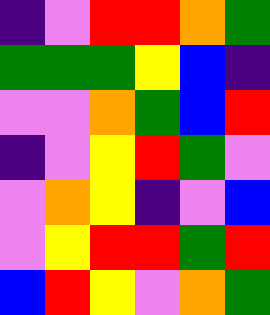[["indigo", "violet", "red", "red", "orange", "green"], ["green", "green", "green", "yellow", "blue", "indigo"], ["violet", "violet", "orange", "green", "blue", "red"], ["indigo", "violet", "yellow", "red", "green", "violet"], ["violet", "orange", "yellow", "indigo", "violet", "blue"], ["violet", "yellow", "red", "red", "green", "red"], ["blue", "red", "yellow", "violet", "orange", "green"]]